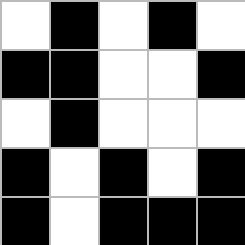[["white", "black", "white", "black", "white"], ["black", "black", "white", "white", "black"], ["white", "black", "white", "white", "white"], ["black", "white", "black", "white", "black"], ["black", "white", "black", "black", "black"]]